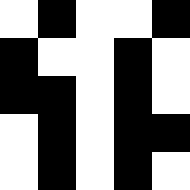[["white", "black", "white", "white", "black"], ["black", "white", "white", "black", "white"], ["black", "black", "white", "black", "white"], ["white", "black", "white", "black", "black"], ["white", "black", "white", "black", "white"]]